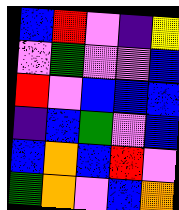[["blue", "red", "violet", "indigo", "yellow"], ["violet", "green", "violet", "violet", "blue"], ["red", "violet", "blue", "blue", "blue"], ["indigo", "blue", "green", "violet", "blue"], ["blue", "orange", "blue", "red", "violet"], ["green", "orange", "violet", "blue", "orange"]]